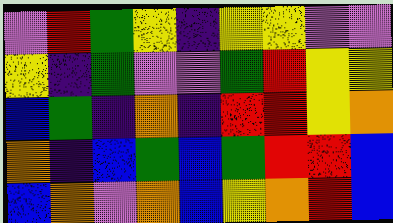[["violet", "red", "green", "yellow", "indigo", "yellow", "yellow", "violet", "violet"], ["yellow", "indigo", "green", "violet", "violet", "green", "red", "yellow", "yellow"], ["blue", "green", "indigo", "orange", "indigo", "red", "red", "yellow", "orange"], ["orange", "indigo", "blue", "green", "blue", "green", "red", "red", "blue"], ["blue", "orange", "violet", "orange", "blue", "yellow", "orange", "red", "blue"]]